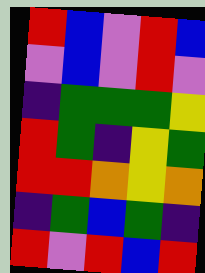[["red", "blue", "violet", "red", "blue"], ["violet", "blue", "violet", "red", "violet"], ["indigo", "green", "green", "green", "yellow"], ["red", "green", "indigo", "yellow", "green"], ["red", "red", "orange", "yellow", "orange"], ["indigo", "green", "blue", "green", "indigo"], ["red", "violet", "red", "blue", "red"]]